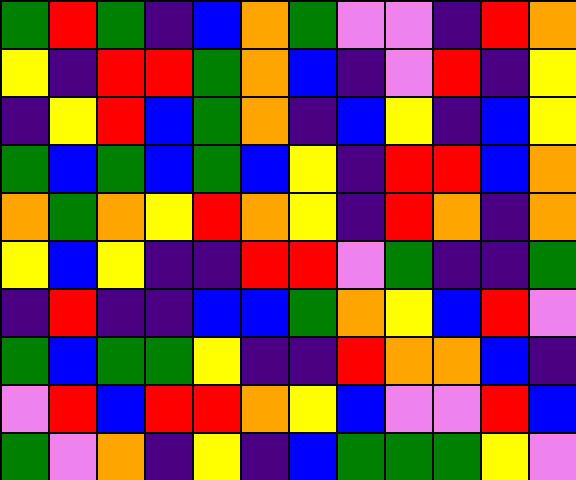[["green", "red", "green", "indigo", "blue", "orange", "green", "violet", "violet", "indigo", "red", "orange"], ["yellow", "indigo", "red", "red", "green", "orange", "blue", "indigo", "violet", "red", "indigo", "yellow"], ["indigo", "yellow", "red", "blue", "green", "orange", "indigo", "blue", "yellow", "indigo", "blue", "yellow"], ["green", "blue", "green", "blue", "green", "blue", "yellow", "indigo", "red", "red", "blue", "orange"], ["orange", "green", "orange", "yellow", "red", "orange", "yellow", "indigo", "red", "orange", "indigo", "orange"], ["yellow", "blue", "yellow", "indigo", "indigo", "red", "red", "violet", "green", "indigo", "indigo", "green"], ["indigo", "red", "indigo", "indigo", "blue", "blue", "green", "orange", "yellow", "blue", "red", "violet"], ["green", "blue", "green", "green", "yellow", "indigo", "indigo", "red", "orange", "orange", "blue", "indigo"], ["violet", "red", "blue", "red", "red", "orange", "yellow", "blue", "violet", "violet", "red", "blue"], ["green", "violet", "orange", "indigo", "yellow", "indigo", "blue", "green", "green", "green", "yellow", "violet"]]